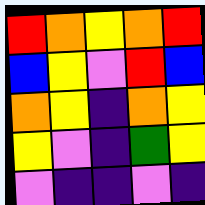[["red", "orange", "yellow", "orange", "red"], ["blue", "yellow", "violet", "red", "blue"], ["orange", "yellow", "indigo", "orange", "yellow"], ["yellow", "violet", "indigo", "green", "yellow"], ["violet", "indigo", "indigo", "violet", "indigo"]]